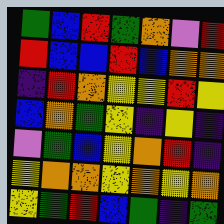[["green", "blue", "red", "green", "orange", "violet", "red"], ["red", "blue", "blue", "red", "blue", "orange", "orange"], ["indigo", "red", "orange", "yellow", "yellow", "red", "yellow"], ["blue", "orange", "green", "yellow", "indigo", "yellow", "indigo"], ["violet", "green", "blue", "yellow", "orange", "red", "indigo"], ["yellow", "orange", "orange", "yellow", "orange", "yellow", "orange"], ["yellow", "green", "red", "blue", "green", "indigo", "green"]]